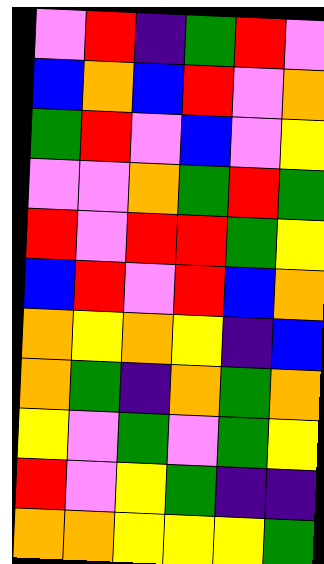[["violet", "red", "indigo", "green", "red", "violet"], ["blue", "orange", "blue", "red", "violet", "orange"], ["green", "red", "violet", "blue", "violet", "yellow"], ["violet", "violet", "orange", "green", "red", "green"], ["red", "violet", "red", "red", "green", "yellow"], ["blue", "red", "violet", "red", "blue", "orange"], ["orange", "yellow", "orange", "yellow", "indigo", "blue"], ["orange", "green", "indigo", "orange", "green", "orange"], ["yellow", "violet", "green", "violet", "green", "yellow"], ["red", "violet", "yellow", "green", "indigo", "indigo"], ["orange", "orange", "yellow", "yellow", "yellow", "green"]]